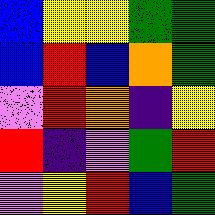[["blue", "yellow", "yellow", "green", "green"], ["blue", "red", "blue", "orange", "green"], ["violet", "red", "orange", "indigo", "yellow"], ["red", "indigo", "violet", "green", "red"], ["violet", "yellow", "red", "blue", "green"]]